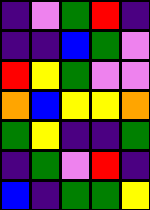[["indigo", "violet", "green", "red", "indigo"], ["indigo", "indigo", "blue", "green", "violet"], ["red", "yellow", "green", "violet", "violet"], ["orange", "blue", "yellow", "yellow", "orange"], ["green", "yellow", "indigo", "indigo", "green"], ["indigo", "green", "violet", "red", "indigo"], ["blue", "indigo", "green", "green", "yellow"]]